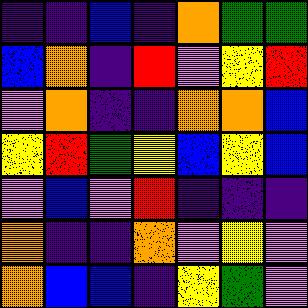[["indigo", "indigo", "blue", "indigo", "orange", "green", "green"], ["blue", "orange", "indigo", "red", "violet", "yellow", "red"], ["violet", "orange", "indigo", "indigo", "orange", "orange", "blue"], ["yellow", "red", "green", "yellow", "blue", "yellow", "blue"], ["violet", "blue", "violet", "red", "indigo", "indigo", "indigo"], ["orange", "indigo", "indigo", "orange", "violet", "yellow", "violet"], ["orange", "blue", "blue", "indigo", "yellow", "green", "violet"]]